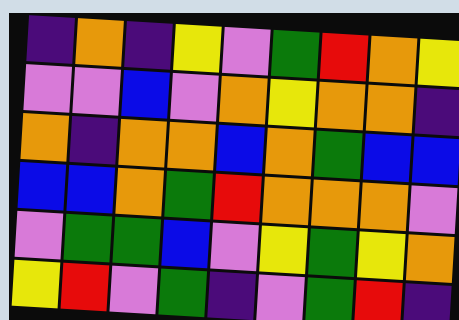[["indigo", "orange", "indigo", "yellow", "violet", "green", "red", "orange", "yellow"], ["violet", "violet", "blue", "violet", "orange", "yellow", "orange", "orange", "indigo"], ["orange", "indigo", "orange", "orange", "blue", "orange", "green", "blue", "blue"], ["blue", "blue", "orange", "green", "red", "orange", "orange", "orange", "violet"], ["violet", "green", "green", "blue", "violet", "yellow", "green", "yellow", "orange"], ["yellow", "red", "violet", "green", "indigo", "violet", "green", "red", "indigo"]]